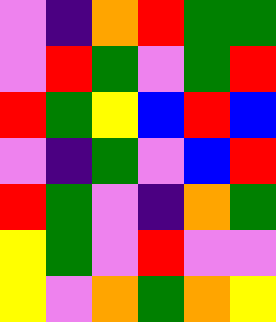[["violet", "indigo", "orange", "red", "green", "green"], ["violet", "red", "green", "violet", "green", "red"], ["red", "green", "yellow", "blue", "red", "blue"], ["violet", "indigo", "green", "violet", "blue", "red"], ["red", "green", "violet", "indigo", "orange", "green"], ["yellow", "green", "violet", "red", "violet", "violet"], ["yellow", "violet", "orange", "green", "orange", "yellow"]]